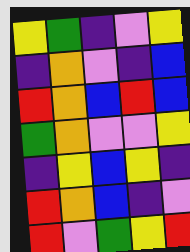[["yellow", "green", "indigo", "violet", "yellow"], ["indigo", "orange", "violet", "indigo", "blue"], ["red", "orange", "blue", "red", "blue"], ["green", "orange", "violet", "violet", "yellow"], ["indigo", "yellow", "blue", "yellow", "indigo"], ["red", "orange", "blue", "indigo", "violet"], ["red", "violet", "green", "yellow", "red"]]